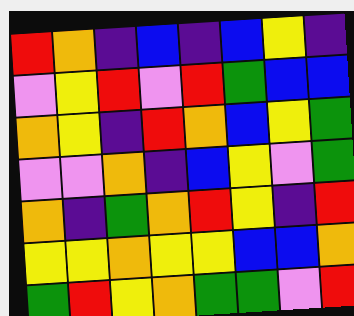[["red", "orange", "indigo", "blue", "indigo", "blue", "yellow", "indigo"], ["violet", "yellow", "red", "violet", "red", "green", "blue", "blue"], ["orange", "yellow", "indigo", "red", "orange", "blue", "yellow", "green"], ["violet", "violet", "orange", "indigo", "blue", "yellow", "violet", "green"], ["orange", "indigo", "green", "orange", "red", "yellow", "indigo", "red"], ["yellow", "yellow", "orange", "yellow", "yellow", "blue", "blue", "orange"], ["green", "red", "yellow", "orange", "green", "green", "violet", "red"]]